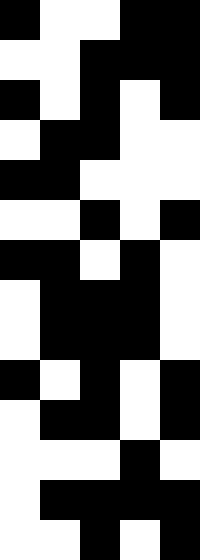[["black", "white", "white", "black", "black"], ["white", "white", "black", "black", "black"], ["black", "white", "black", "white", "black"], ["white", "black", "black", "white", "white"], ["black", "black", "white", "white", "white"], ["white", "white", "black", "white", "black"], ["black", "black", "white", "black", "white"], ["white", "black", "black", "black", "white"], ["white", "black", "black", "black", "white"], ["black", "white", "black", "white", "black"], ["white", "black", "black", "white", "black"], ["white", "white", "white", "black", "white"], ["white", "black", "black", "black", "black"], ["white", "white", "black", "white", "black"]]